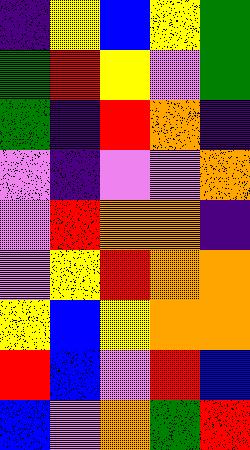[["indigo", "yellow", "blue", "yellow", "green"], ["green", "red", "yellow", "violet", "green"], ["green", "indigo", "red", "orange", "indigo"], ["violet", "indigo", "violet", "violet", "orange"], ["violet", "red", "orange", "orange", "indigo"], ["violet", "yellow", "red", "orange", "orange"], ["yellow", "blue", "yellow", "orange", "orange"], ["red", "blue", "violet", "red", "blue"], ["blue", "violet", "orange", "green", "red"]]